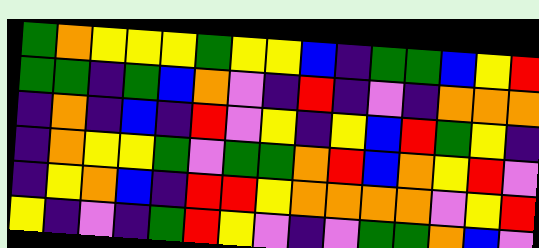[["green", "orange", "yellow", "yellow", "yellow", "green", "yellow", "yellow", "blue", "indigo", "green", "green", "blue", "yellow", "red"], ["green", "green", "indigo", "green", "blue", "orange", "violet", "indigo", "red", "indigo", "violet", "indigo", "orange", "orange", "orange"], ["indigo", "orange", "indigo", "blue", "indigo", "red", "violet", "yellow", "indigo", "yellow", "blue", "red", "green", "yellow", "indigo"], ["indigo", "orange", "yellow", "yellow", "green", "violet", "green", "green", "orange", "red", "blue", "orange", "yellow", "red", "violet"], ["indigo", "yellow", "orange", "blue", "indigo", "red", "red", "yellow", "orange", "orange", "orange", "orange", "violet", "yellow", "red"], ["yellow", "indigo", "violet", "indigo", "green", "red", "yellow", "violet", "indigo", "violet", "green", "green", "orange", "blue", "violet"]]